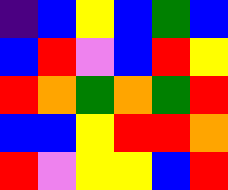[["indigo", "blue", "yellow", "blue", "green", "blue"], ["blue", "red", "violet", "blue", "red", "yellow"], ["red", "orange", "green", "orange", "green", "red"], ["blue", "blue", "yellow", "red", "red", "orange"], ["red", "violet", "yellow", "yellow", "blue", "red"]]